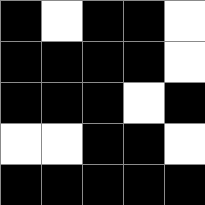[["black", "white", "black", "black", "white"], ["black", "black", "black", "black", "white"], ["black", "black", "black", "white", "black"], ["white", "white", "black", "black", "white"], ["black", "black", "black", "black", "black"]]